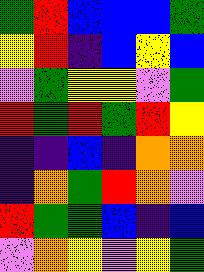[["green", "red", "blue", "blue", "blue", "green"], ["yellow", "red", "indigo", "blue", "yellow", "blue"], ["violet", "green", "yellow", "yellow", "violet", "green"], ["red", "green", "red", "green", "red", "yellow"], ["indigo", "indigo", "blue", "indigo", "orange", "orange"], ["indigo", "orange", "green", "red", "orange", "violet"], ["red", "green", "green", "blue", "indigo", "blue"], ["violet", "orange", "yellow", "violet", "yellow", "green"]]